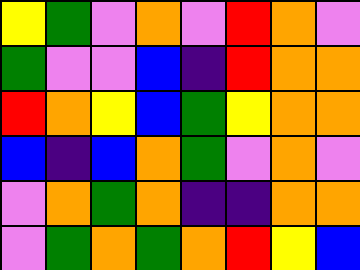[["yellow", "green", "violet", "orange", "violet", "red", "orange", "violet"], ["green", "violet", "violet", "blue", "indigo", "red", "orange", "orange"], ["red", "orange", "yellow", "blue", "green", "yellow", "orange", "orange"], ["blue", "indigo", "blue", "orange", "green", "violet", "orange", "violet"], ["violet", "orange", "green", "orange", "indigo", "indigo", "orange", "orange"], ["violet", "green", "orange", "green", "orange", "red", "yellow", "blue"]]